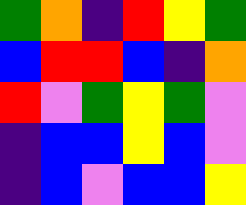[["green", "orange", "indigo", "red", "yellow", "green"], ["blue", "red", "red", "blue", "indigo", "orange"], ["red", "violet", "green", "yellow", "green", "violet"], ["indigo", "blue", "blue", "yellow", "blue", "violet"], ["indigo", "blue", "violet", "blue", "blue", "yellow"]]